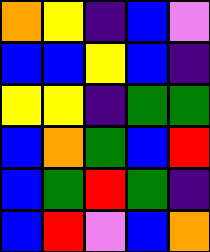[["orange", "yellow", "indigo", "blue", "violet"], ["blue", "blue", "yellow", "blue", "indigo"], ["yellow", "yellow", "indigo", "green", "green"], ["blue", "orange", "green", "blue", "red"], ["blue", "green", "red", "green", "indigo"], ["blue", "red", "violet", "blue", "orange"]]